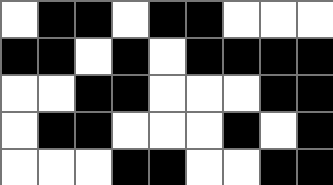[["white", "black", "black", "white", "black", "black", "white", "white", "white"], ["black", "black", "white", "black", "white", "black", "black", "black", "black"], ["white", "white", "black", "black", "white", "white", "white", "black", "black"], ["white", "black", "black", "white", "white", "white", "black", "white", "black"], ["white", "white", "white", "black", "black", "white", "white", "black", "black"]]